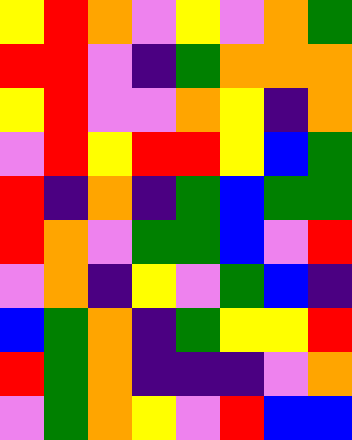[["yellow", "red", "orange", "violet", "yellow", "violet", "orange", "green"], ["red", "red", "violet", "indigo", "green", "orange", "orange", "orange"], ["yellow", "red", "violet", "violet", "orange", "yellow", "indigo", "orange"], ["violet", "red", "yellow", "red", "red", "yellow", "blue", "green"], ["red", "indigo", "orange", "indigo", "green", "blue", "green", "green"], ["red", "orange", "violet", "green", "green", "blue", "violet", "red"], ["violet", "orange", "indigo", "yellow", "violet", "green", "blue", "indigo"], ["blue", "green", "orange", "indigo", "green", "yellow", "yellow", "red"], ["red", "green", "orange", "indigo", "indigo", "indigo", "violet", "orange"], ["violet", "green", "orange", "yellow", "violet", "red", "blue", "blue"]]